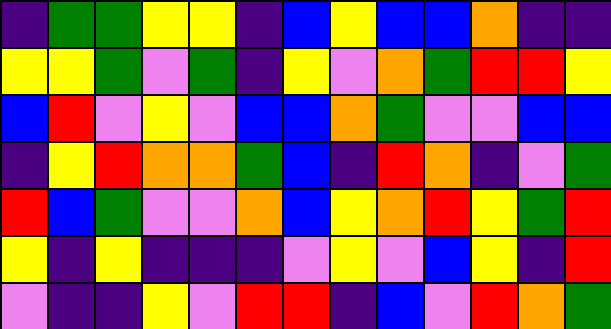[["indigo", "green", "green", "yellow", "yellow", "indigo", "blue", "yellow", "blue", "blue", "orange", "indigo", "indigo"], ["yellow", "yellow", "green", "violet", "green", "indigo", "yellow", "violet", "orange", "green", "red", "red", "yellow"], ["blue", "red", "violet", "yellow", "violet", "blue", "blue", "orange", "green", "violet", "violet", "blue", "blue"], ["indigo", "yellow", "red", "orange", "orange", "green", "blue", "indigo", "red", "orange", "indigo", "violet", "green"], ["red", "blue", "green", "violet", "violet", "orange", "blue", "yellow", "orange", "red", "yellow", "green", "red"], ["yellow", "indigo", "yellow", "indigo", "indigo", "indigo", "violet", "yellow", "violet", "blue", "yellow", "indigo", "red"], ["violet", "indigo", "indigo", "yellow", "violet", "red", "red", "indigo", "blue", "violet", "red", "orange", "green"]]